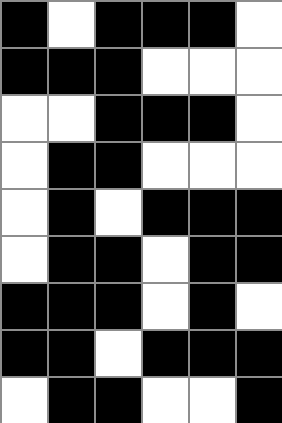[["black", "white", "black", "black", "black", "white"], ["black", "black", "black", "white", "white", "white"], ["white", "white", "black", "black", "black", "white"], ["white", "black", "black", "white", "white", "white"], ["white", "black", "white", "black", "black", "black"], ["white", "black", "black", "white", "black", "black"], ["black", "black", "black", "white", "black", "white"], ["black", "black", "white", "black", "black", "black"], ["white", "black", "black", "white", "white", "black"]]